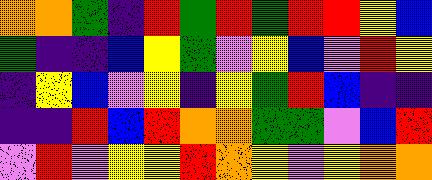[["orange", "orange", "green", "indigo", "red", "green", "red", "green", "red", "red", "yellow", "blue"], ["green", "indigo", "indigo", "blue", "yellow", "green", "violet", "yellow", "blue", "violet", "red", "yellow"], ["indigo", "yellow", "blue", "violet", "yellow", "indigo", "yellow", "green", "red", "blue", "indigo", "indigo"], ["indigo", "indigo", "red", "blue", "red", "orange", "orange", "green", "green", "violet", "blue", "red"], ["violet", "red", "violet", "yellow", "yellow", "red", "orange", "yellow", "violet", "yellow", "orange", "orange"]]